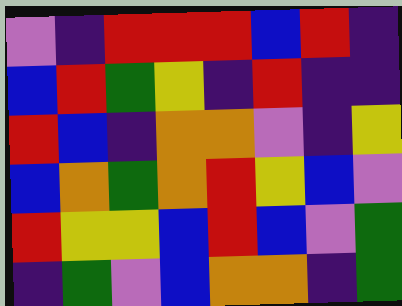[["violet", "indigo", "red", "red", "red", "blue", "red", "indigo"], ["blue", "red", "green", "yellow", "indigo", "red", "indigo", "indigo"], ["red", "blue", "indigo", "orange", "orange", "violet", "indigo", "yellow"], ["blue", "orange", "green", "orange", "red", "yellow", "blue", "violet"], ["red", "yellow", "yellow", "blue", "red", "blue", "violet", "green"], ["indigo", "green", "violet", "blue", "orange", "orange", "indigo", "green"]]